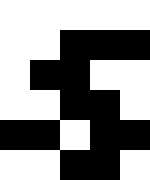[["white", "white", "white", "white", "white"], ["white", "white", "black", "black", "black"], ["white", "black", "black", "white", "white"], ["white", "white", "black", "black", "white"], ["black", "black", "white", "black", "black"], ["white", "white", "black", "black", "white"]]